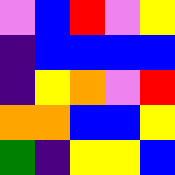[["violet", "blue", "red", "violet", "yellow"], ["indigo", "blue", "blue", "blue", "blue"], ["indigo", "yellow", "orange", "violet", "red"], ["orange", "orange", "blue", "blue", "yellow"], ["green", "indigo", "yellow", "yellow", "blue"]]